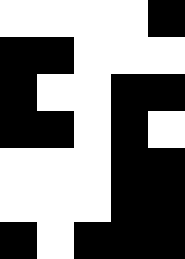[["white", "white", "white", "white", "black"], ["black", "black", "white", "white", "white"], ["black", "white", "white", "black", "black"], ["black", "black", "white", "black", "white"], ["white", "white", "white", "black", "black"], ["white", "white", "white", "black", "black"], ["black", "white", "black", "black", "black"]]